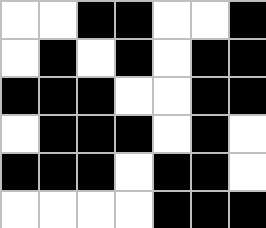[["white", "white", "black", "black", "white", "white", "black"], ["white", "black", "white", "black", "white", "black", "black"], ["black", "black", "black", "white", "white", "black", "black"], ["white", "black", "black", "black", "white", "black", "white"], ["black", "black", "black", "white", "black", "black", "white"], ["white", "white", "white", "white", "black", "black", "black"]]